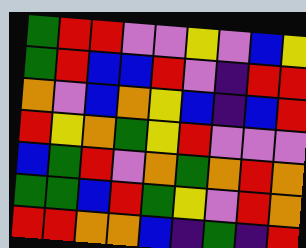[["green", "red", "red", "violet", "violet", "yellow", "violet", "blue", "yellow"], ["green", "red", "blue", "blue", "red", "violet", "indigo", "red", "red"], ["orange", "violet", "blue", "orange", "yellow", "blue", "indigo", "blue", "red"], ["red", "yellow", "orange", "green", "yellow", "red", "violet", "violet", "violet"], ["blue", "green", "red", "violet", "orange", "green", "orange", "red", "orange"], ["green", "green", "blue", "red", "green", "yellow", "violet", "red", "orange"], ["red", "red", "orange", "orange", "blue", "indigo", "green", "indigo", "red"]]